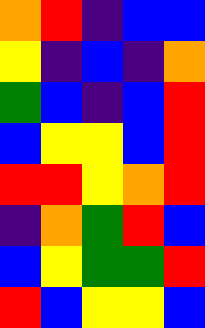[["orange", "red", "indigo", "blue", "blue"], ["yellow", "indigo", "blue", "indigo", "orange"], ["green", "blue", "indigo", "blue", "red"], ["blue", "yellow", "yellow", "blue", "red"], ["red", "red", "yellow", "orange", "red"], ["indigo", "orange", "green", "red", "blue"], ["blue", "yellow", "green", "green", "red"], ["red", "blue", "yellow", "yellow", "blue"]]